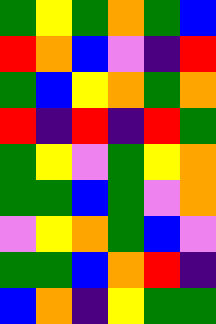[["green", "yellow", "green", "orange", "green", "blue"], ["red", "orange", "blue", "violet", "indigo", "red"], ["green", "blue", "yellow", "orange", "green", "orange"], ["red", "indigo", "red", "indigo", "red", "green"], ["green", "yellow", "violet", "green", "yellow", "orange"], ["green", "green", "blue", "green", "violet", "orange"], ["violet", "yellow", "orange", "green", "blue", "violet"], ["green", "green", "blue", "orange", "red", "indigo"], ["blue", "orange", "indigo", "yellow", "green", "green"]]